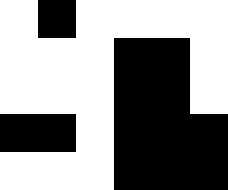[["white", "black", "white", "white", "white", "white"], ["white", "white", "white", "black", "black", "white"], ["white", "white", "white", "black", "black", "white"], ["black", "black", "white", "black", "black", "black"], ["white", "white", "white", "black", "black", "black"]]